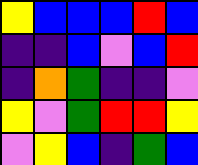[["yellow", "blue", "blue", "blue", "red", "blue"], ["indigo", "indigo", "blue", "violet", "blue", "red"], ["indigo", "orange", "green", "indigo", "indigo", "violet"], ["yellow", "violet", "green", "red", "red", "yellow"], ["violet", "yellow", "blue", "indigo", "green", "blue"]]